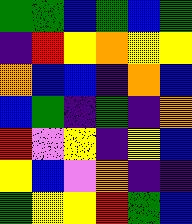[["green", "green", "blue", "green", "blue", "green"], ["indigo", "red", "yellow", "orange", "yellow", "yellow"], ["orange", "blue", "blue", "indigo", "orange", "blue"], ["blue", "green", "indigo", "green", "indigo", "orange"], ["red", "violet", "yellow", "indigo", "yellow", "blue"], ["yellow", "blue", "violet", "orange", "indigo", "indigo"], ["green", "yellow", "yellow", "red", "green", "blue"]]